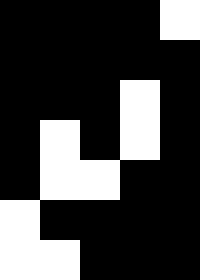[["black", "black", "black", "black", "white"], ["black", "black", "black", "black", "black"], ["black", "black", "black", "white", "black"], ["black", "white", "black", "white", "black"], ["black", "white", "white", "black", "black"], ["white", "black", "black", "black", "black"], ["white", "white", "black", "black", "black"]]